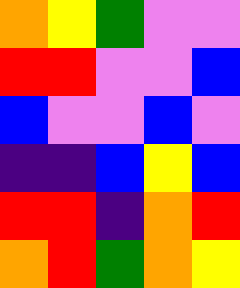[["orange", "yellow", "green", "violet", "violet"], ["red", "red", "violet", "violet", "blue"], ["blue", "violet", "violet", "blue", "violet"], ["indigo", "indigo", "blue", "yellow", "blue"], ["red", "red", "indigo", "orange", "red"], ["orange", "red", "green", "orange", "yellow"]]